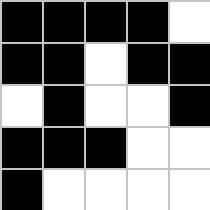[["black", "black", "black", "black", "white"], ["black", "black", "white", "black", "black"], ["white", "black", "white", "white", "black"], ["black", "black", "black", "white", "white"], ["black", "white", "white", "white", "white"]]